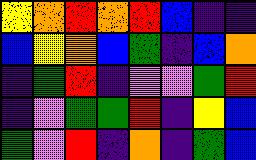[["yellow", "orange", "red", "orange", "red", "blue", "indigo", "indigo"], ["blue", "yellow", "orange", "blue", "green", "indigo", "blue", "orange"], ["indigo", "green", "red", "indigo", "violet", "violet", "green", "red"], ["indigo", "violet", "green", "green", "red", "indigo", "yellow", "blue"], ["green", "violet", "red", "indigo", "orange", "indigo", "green", "blue"]]